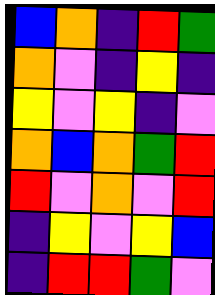[["blue", "orange", "indigo", "red", "green"], ["orange", "violet", "indigo", "yellow", "indigo"], ["yellow", "violet", "yellow", "indigo", "violet"], ["orange", "blue", "orange", "green", "red"], ["red", "violet", "orange", "violet", "red"], ["indigo", "yellow", "violet", "yellow", "blue"], ["indigo", "red", "red", "green", "violet"]]